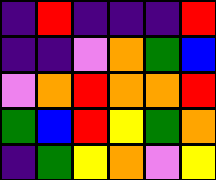[["indigo", "red", "indigo", "indigo", "indigo", "red"], ["indigo", "indigo", "violet", "orange", "green", "blue"], ["violet", "orange", "red", "orange", "orange", "red"], ["green", "blue", "red", "yellow", "green", "orange"], ["indigo", "green", "yellow", "orange", "violet", "yellow"]]